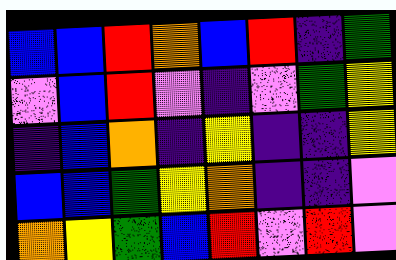[["blue", "blue", "red", "orange", "blue", "red", "indigo", "green"], ["violet", "blue", "red", "violet", "indigo", "violet", "green", "yellow"], ["indigo", "blue", "orange", "indigo", "yellow", "indigo", "indigo", "yellow"], ["blue", "blue", "green", "yellow", "orange", "indigo", "indigo", "violet"], ["orange", "yellow", "green", "blue", "red", "violet", "red", "violet"]]